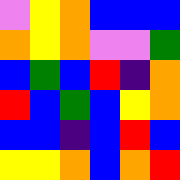[["violet", "yellow", "orange", "blue", "blue", "blue"], ["orange", "yellow", "orange", "violet", "violet", "green"], ["blue", "green", "blue", "red", "indigo", "orange"], ["red", "blue", "green", "blue", "yellow", "orange"], ["blue", "blue", "indigo", "blue", "red", "blue"], ["yellow", "yellow", "orange", "blue", "orange", "red"]]